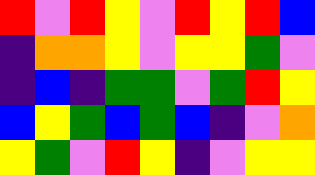[["red", "violet", "red", "yellow", "violet", "red", "yellow", "red", "blue"], ["indigo", "orange", "orange", "yellow", "violet", "yellow", "yellow", "green", "violet"], ["indigo", "blue", "indigo", "green", "green", "violet", "green", "red", "yellow"], ["blue", "yellow", "green", "blue", "green", "blue", "indigo", "violet", "orange"], ["yellow", "green", "violet", "red", "yellow", "indigo", "violet", "yellow", "yellow"]]